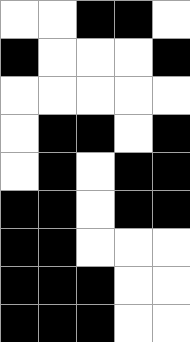[["white", "white", "black", "black", "white"], ["black", "white", "white", "white", "black"], ["white", "white", "white", "white", "white"], ["white", "black", "black", "white", "black"], ["white", "black", "white", "black", "black"], ["black", "black", "white", "black", "black"], ["black", "black", "white", "white", "white"], ["black", "black", "black", "white", "white"], ["black", "black", "black", "white", "white"]]